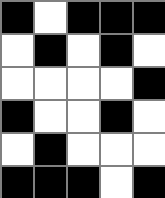[["black", "white", "black", "black", "black"], ["white", "black", "white", "black", "white"], ["white", "white", "white", "white", "black"], ["black", "white", "white", "black", "white"], ["white", "black", "white", "white", "white"], ["black", "black", "black", "white", "black"]]